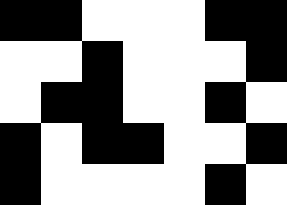[["black", "black", "white", "white", "white", "black", "black"], ["white", "white", "black", "white", "white", "white", "black"], ["white", "black", "black", "white", "white", "black", "white"], ["black", "white", "black", "black", "white", "white", "black"], ["black", "white", "white", "white", "white", "black", "white"]]